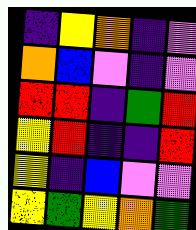[["indigo", "yellow", "orange", "indigo", "violet"], ["orange", "blue", "violet", "indigo", "violet"], ["red", "red", "indigo", "green", "red"], ["yellow", "red", "indigo", "indigo", "red"], ["yellow", "indigo", "blue", "violet", "violet"], ["yellow", "green", "yellow", "orange", "green"]]